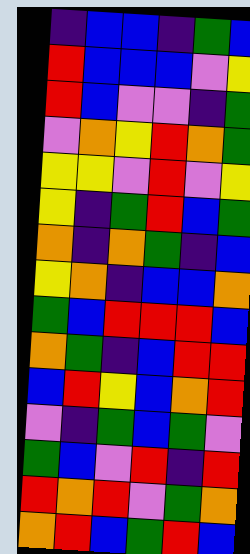[["indigo", "blue", "blue", "indigo", "green", "blue"], ["red", "blue", "blue", "blue", "violet", "yellow"], ["red", "blue", "violet", "violet", "indigo", "green"], ["violet", "orange", "yellow", "red", "orange", "green"], ["yellow", "yellow", "violet", "red", "violet", "yellow"], ["yellow", "indigo", "green", "red", "blue", "green"], ["orange", "indigo", "orange", "green", "indigo", "blue"], ["yellow", "orange", "indigo", "blue", "blue", "orange"], ["green", "blue", "red", "red", "red", "blue"], ["orange", "green", "indigo", "blue", "red", "red"], ["blue", "red", "yellow", "blue", "orange", "red"], ["violet", "indigo", "green", "blue", "green", "violet"], ["green", "blue", "violet", "red", "indigo", "red"], ["red", "orange", "red", "violet", "green", "orange"], ["orange", "red", "blue", "green", "red", "blue"]]